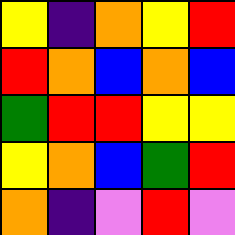[["yellow", "indigo", "orange", "yellow", "red"], ["red", "orange", "blue", "orange", "blue"], ["green", "red", "red", "yellow", "yellow"], ["yellow", "orange", "blue", "green", "red"], ["orange", "indigo", "violet", "red", "violet"]]